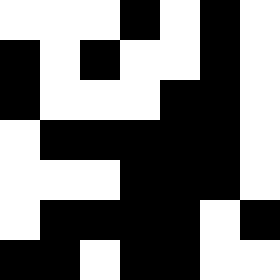[["white", "white", "white", "black", "white", "black", "white"], ["black", "white", "black", "white", "white", "black", "white"], ["black", "white", "white", "white", "black", "black", "white"], ["white", "black", "black", "black", "black", "black", "white"], ["white", "white", "white", "black", "black", "black", "white"], ["white", "black", "black", "black", "black", "white", "black"], ["black", "black", "white", "black", "black", "white", "white"]]